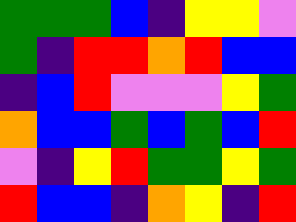[["green", "green", "green", "blue", "indigo", "yellow", "yellow", "violet"], ["green", "indigo", "red", "red", "orange", "red", "blue", "blue"], ["indigo", "blue", "red", "violet", "violet", "violet", "yellow", "green"], ["orange", "blue", "blue", "green", "blue", "green", "blue", "red"], ["violet", "indigo", "yellow", "red", "green", "green", "yellow", "green"], ["red", "blue", "blue", "indigo", "orange", "yellow", "indigo", "red"]]